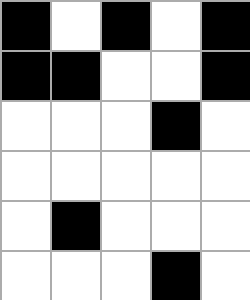[["black", "white", "black", "white", "black"], ["black", "black", "white", "white", "black"], ["white", "white", "white", "black", "white"], ["white", "white", "white", "white", "white"], ["white", "black", "white", "white", "white"], ["white", "white", "white", "black", "white"]]